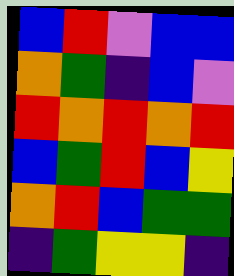[["blue", "red", "violet", "blue", "blue"], ["orange", "green", "indigo", "blue", "violet"], ["red", "orange", "red", "orange", "red"], ["blue", "green", "red", "blue", "yellow"], ["orange", "red", "blue", "green", "green"], ["indigo", "green", "yellow", "yellow", "indigo"]]